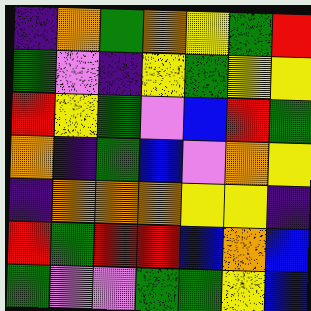[["indigo", "orange", "green", "orange", "yellow", "green", "red"], ["green", "violet", "indigo", "yellow", "green", "yellow", "yellow"], ["red", "yellow", "green", "violet", "blue", "red", "green"], ["orange", "indigo", "green", "blue", "violet", "orange", "yellow"], ["indigo", "orange", "orange", "orange", "yellow", "yellow", "indigo"], ["red", "green", "red", "red", "blue", "orange", "blue"], ["green", "violet", "violet", "green", "green", "yellow", "blue"]]